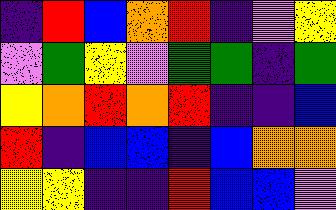[["indigo", "red", "blue", "orange", "red", "indigo", "violet", "yellow"], ["violet", "green", "yellow", "violet", "green", "green", "indigo", "green"], ["yellow", "orange", "red", "orange", "red", "indigo", "indigo", "blue"], ["red", "indigo", "blue", "blue", "indigo", "blue", "orange", "orange"], ["yellow", "yellow", "indigo", "indigo", "red", "blue", "blue", "violet"]]